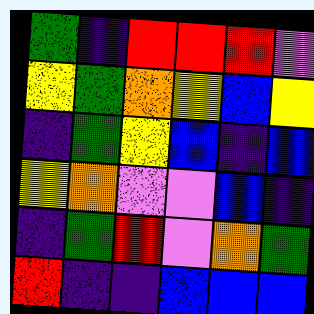[["green", "indigo", "red", "red", "red", "violet"], ["yellow", "green", "orange", "yellow", "blue", "yellow"], ["indigo", "green", "yellow", "blue", "indigo", "blue"], ["yellow", "orange", "violet", "violet", "blue", "indigo"], ["indigo", "green", "red", "violet", "orange", "green"], ["red", "indigo", "indigo", "blue", "blue", "blue"]]